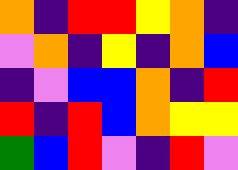[["orange", "indigo", "red", "red", "yellow", "orange", "indigo"], ["violet", "orange", "indigo", "yellow", "indigo", "orange", "blue"], ["indigo", "violet", "blue", "blue", "orange", "indigo", "red"], ["red", "indigo", "red", "blue", "orange", "yellow", "yellow"], ["green", "blue", "red", "violet", "indigo", "red", "violet"]]